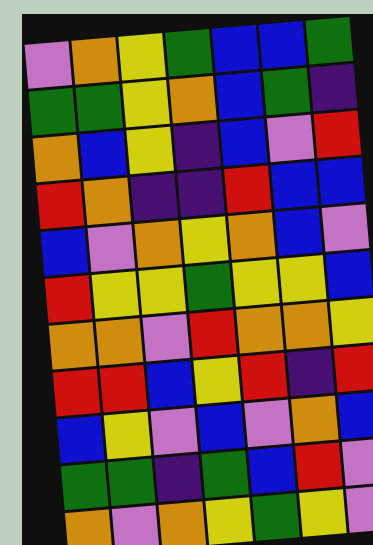[["violet", "orange", "yellow", "green", "blue", "blue", "green"], ["green", "green", "yellow", "orange", "blue", "green", "indigo"], ["orange", "blue", "yellow", "indigo", "blue", "violet", "red"], ["red", "orange", "indigo", "indigo", "red", "blue", "blue"], ["blue", "violet", "orange", "yellow", "orange", "blue", "violet"], ["red", "yellow", "yellow", "green", "yellow", "yellow", "blue"], ["orange", "orange", "violet", "red", "orange", "orange", "yellow"], ["red", "red", "blue", "yellow", "red", "indigo", "red"], ["blue", "yellow", "violet", "blue", "violet", "orange", "blue"], ["green", "green", "indigo", "green", "blue", "red", "violet"], ["orange", "violet", "orange", "yellow", "green", "yellow", "violet"]]